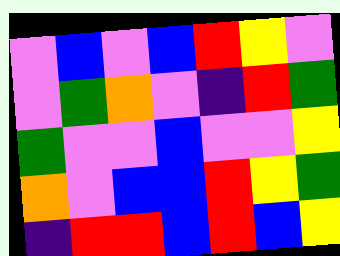[["violet", "blue", "violet", "blue", "red", "yellow", "violet"], ["violet", "green", "orange", "violet", "indigo", "red", "green"], ["green", "violet", "violet", "blue", "violet", "violet", "yellow"], ["orange", "violet", "blue", "blue", "red", "yellow", "green"], ["indigo", "red", "red", "blue", "red", "blue", "yellow"]]